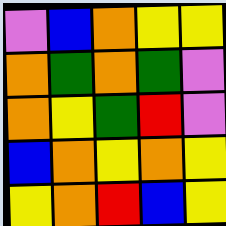[["violet", "blue", "orange", "yellow", "yellow"], ["orange", "green", "orange", "green", "violet"], ["orange", "yellow", "green", "red", "violet"], ["blue", "orange", "yellow", "orange", "yellow"], ["yellow", "orange", "red", "blue", "yellow"]]